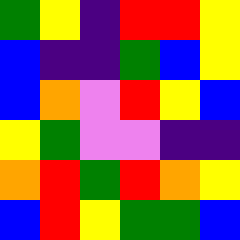[["green", "yellow", "indigo", "red", "red", "yellow"], ["blue", "indigo", "indigo", "green", "blue", "yellow"], ["blue", "orange", "violet", "red", "yellow", "blue"], ["yellow", "green", "violet", "violet", "indigo", "indigo"], ["orange", "red", "green", "red", "orange", "yellow"], ["blue", "red", "yellow", "green", "green", "blue"]]